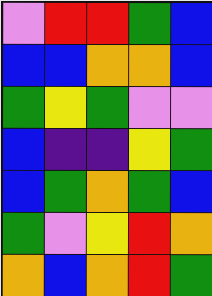[["violet", "red", "red", "green", "blue"], ["blue", "blue", "orange", "orange", "blue"], ["green", "yellow", "green", "violet", "violet"], ["blue", "indigo", "indigo", "yellow", "green"], ["blue", "green", "orange", "green", "blue"], ["green", "violet", "yellow", "red", "orange"], ["orange", "blue", "orange", "red", "green"]]